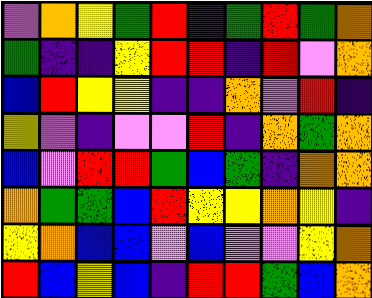[["violet", "orange", "yellow", "green", "red", "indigo", "green", "red", "green", "orange"], ["green", "indigo", "indigo", "yellow", "red", "red", "indigo", "red", "violet", "orange"], ["blue", "red", "yellow", "yellow", "indigo", "indigo", "orange", "violet", "red", "indigo"], ["yellow", "violet", "indigo", "violet", "violet", "red", "indigo", "orange", "green", "orange"], ["blue", "violet", "red", "red", "green", "blue", "green", "indigo", "orange", "orange"], ["orange", "green", "green", "blue", "red", "yellow", "yellow", "orange", "yellow", "indigo"], ["yellow", "orange", "blue", "blue", "violet", "blue", "violet", "violet", "yellow", "orange"], ["red", "blue", "yellow", "blue", "indigo", "red", "red", "green", "blue", "orange"]]